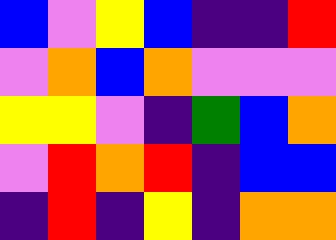[["blue", "violet", "yellow", "blue", "indigo", "indigo", "red"], ["violet", "orange", "blue", "orange", "violet", "violet", "violet"], ["yellow", "yellow", "violet", "indigo", "green", "blue", "orange"], ["violet", "red", "orange", "red", "indigo", "blue", "blue"], ["indigo", "red", "indigo", "yellow", "indigo", "orange", "orange"]]